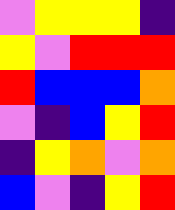[["violet", "yellow", "yellow", "yellow", "indigo"], ["yellow", "violet", "red", "red", "red"], ["red", "blue", "blue", "blue", "orange"], ["violet", "indigo", "blue", "yellow", "red"], ["indigo", "yellow", "orange", "violet", "orange"], ["blue", "violet", "indigo", "yellow", "red"]]